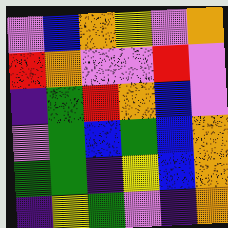[["violet", "blue", "orange", "yellow", "violet", "orange"], ["red", "orange", "violet", "violet", "red", "violet"], ["indigo", "green", "red", "orange", "blue", "violet"], ["violet", "green", "blue", "green", "blue", "orange"], ["green", "green", "indigo", "yellow", "blue", "orange"], ["indigo", "yellow", "green", "violet", "indigo", "orange"]]